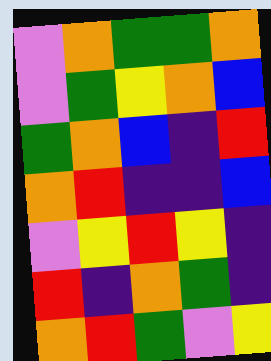[["violet", "orange", "green", "green", "orange"], ["violet", "green", "yellow", "orange", "blue"], ["green", "orange", "blue", "indigo", "red"], ["orange", "red", "indigo", "indigo", "blue"], ["violet", "yellow", "red", "yellow", "indigo"], ["red", "indigo", "orange", "green", "indigo"], ["orange", "red", "green", "violet", "yellow"]]